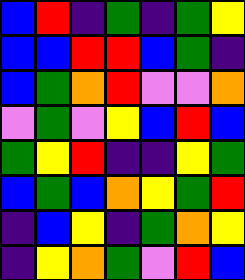[["blue", "red", "indigo", "green", "indigo", "green", "yellow"], ["blue", "blue", "red", "red", "blue", "green", "indigo"], ["blue", "green", "orange", "red", "violet", "violet", "orange"], ["violet", "green", "violet", "yellow", "blue", "red", "blue"], ["green", "yellow", "red", "indigo", "indigo", "yellow", "green"], ["blue", "green", "blue", "orange", "yellow", "green", "red"], ["indigo", "blue", "yellow", "indigo", "green", "orange", "yellow"], ["indigo", "yellow", "orange", "green", "violet", "red", "blue"]]